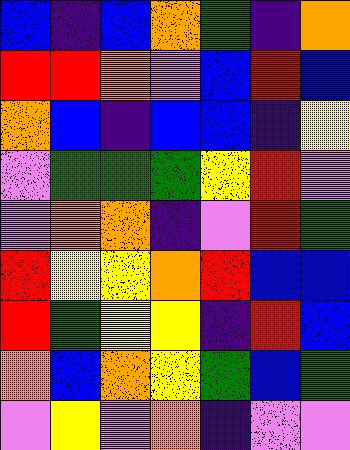[["blue", "indigo", "blue", "orange", "green", "indigo", "orange"], ["red", "red", "orange", "violet", "blue", "red", "blue"], ["orange", "blue", "indigo", "blue", "blue", "indigo", "yellow"], ["violet", "green", "green", "green", "yellow", "red", "violet"], ["violet", "orange", "orange", "indigo", "violet", "red", "green"], ["red", "yellow", "yellow", "orange", "red", "blue", "blue"], ["red", "green", "yellow", "yellow", "indigo", "red", "blue"], ["orange", "blue", "orange", "yellow", "green", "blue", "green"], ["violet", "yellow", "violet", "orange", "indigo", "violet", "violet"]]